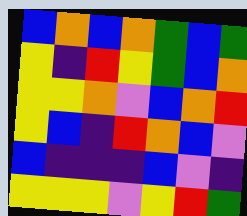[["blue", "orange", "blue", "orange", "green", "blue", "green"], ["yellow", "indigo", "red", "yellow", "green", "blue", "orange"], ["yellow", "yellow", "orange", "violet", "blue", "orange", "red"], ["yellow", "blue", "indigo", "red", "orange", "blue", "violet"], ["blue", "indigo", "indigo", "indigo", "blue", "violet", "indigo"], ["yellow", "yellow", "yellow", "violet", "yellow", "red", "green"]]